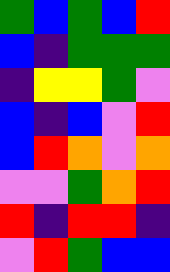[["green", "blue", "green", "blue", "red"], ["blue", "indigo", "green", "green", "green"], ["indigo", "yellow", "yellow", "green", "violet"], ["blue", "indigo", "blue", "violet", "red"], ["blue", "red", "orange", "violet", "orange"], ["violet", "violet", "green", "orange", "red"], ["red", "indigo", "red", "red", "indigo"], ["violet", "red", "green", "blue", "blue"]]